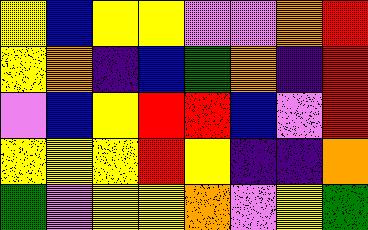[["yellow", "blue", "yellow", "yellow", "violet", "violet", "orange", "red"], ["yellow", "orange", "indigo", "blue", "green", "orange", "indigo", "red"], ["violet", "blue", "yellow", "red", "red", "blue", "violet", "red"], ["yellow", "yellow", "yellow", "red", "yellow", "indigo", "indigo", "orange"], ["green", "violet", "yellow", "yellow", "orange", "violet", "yellow", "green"]]